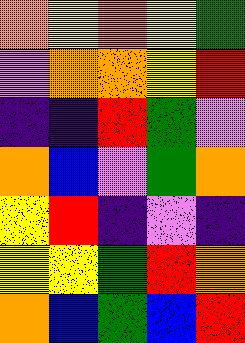[["orange", "yellow", "orange", "yellow", "green"], ["violet", "orange", "orange", "yellow", "red"], ["indigo", "indigo", "red", "green", "violet"], ["orange", "blue", "violet", "green", "orange"], ["yellow", "red", "indigo", "violet", "indigo"], ["yellow", "yellow", "green", "red", "orange"], ["orange", "blue", "green", "blue", "red"]]